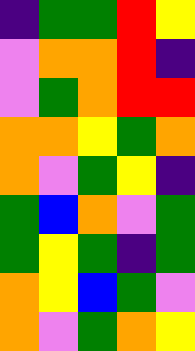[["indigo", "green", "green", "red", "yellow"], ["violet", "orange", "orange", "red", "indigo"], ["violet", "green", "orange", "red", "red"], ["orange", "orange", "yellow", "green", "orange"], ["orange", "violet", "green", "yellow", "indigo"], ["green", "blue", "orange", "violet", "green"], ["green", "yellow", "green", "indigo", "green"], ["orange", "yellow", "blue", "green", "violet"], ["orange", "violet", "green", "orange", "yellow"]]